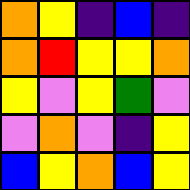[["orange", "yellow", "indigo", "blue", "indigo"], ["orange", "red", "yellow", "yellow", "orange"], ["yellow", "violet", "yellow", "green", "violet"], ["violet", "orange", "violet", "indigo", "yellow"], ["blue", "yellow", "orange", "blue", "yellow"]]